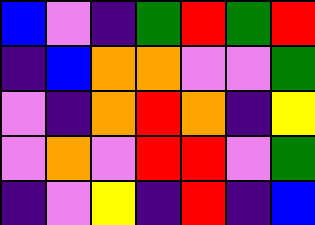[["blue", "violet", "indigo", "green", "red", "green", "red"], ["indigo", "blue", "orange", "orange", "violet", "violet", "green"], ["violet", "indigo", "orange", "red", "orange", "indigo", "yellow"], ["violet", "orange", "violet", "red", "red", "violet", "green"], ["indigo", "violet", "yellow", "indigo", "red", "indigo", "blue"]]